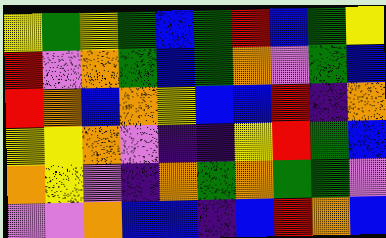[["yellow", "green", "yellow", "green", "blue", "green", "red", "blue", "green", "yellow"], ["red", "violet", "orange", "green", "blue", "green", "orange", "violet", "green", "blue"], ["red", "orange", "blue", "orange", "yellow", "blue", "blue", "red", "indigo", "orange"], ["yellow", "yellow", "orange", "violet", "indigo", "indigo", "yellow", "red", "green", "blue"], ["orange", "yellow", "violet", "indigo", "orange", "green", "orange", "green", "green", "violet"], ["violet", "violet", "orange", "blue", "blue", "indigo", "blue", "red", "orange", "blue"]]